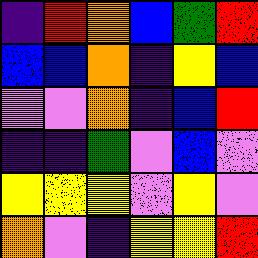[["indigo", "red", "orange", "blue", "green", "red"], ["blue", "blue", "orange", "indigo", "yellow", "blue"], ["violet", "violet", "orange", "indigo", "blue", "red"], ["indigo", "indigo", "green", "violet", "blue", "violet"], ["yellow", "yellow", "yellow", "violet", "yellow", "violet"], ["orange", "violet", "indigo", "yellow", "yellow", "red"]]